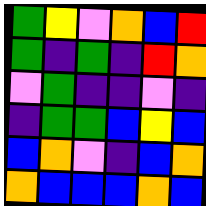[["green", "yellow", "violet", "orange", "blue", "red"], ["green", "indigo", "green", "indigo", "red", "orange"], ["violet", "green", "indigo", "indigo", "violet", "indigo"], ["indigo", "green", "green", "blue", "yellow", "blue"], ["blue", "orange", "violet", "indigo", "blue", "orange"], ["orange", "blue", "blue", "blue", "orange", "blue"]]